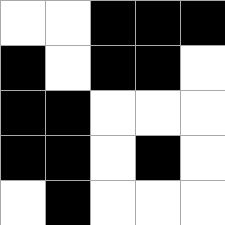[["white", "white", "black", "black", "black"], ["black", "white", "black", "black", "white"], ["black", "black", "white", "white", "white"], ["black", "black", "white", "black", "white"], ["white", "black", "white", "white", "white"]]